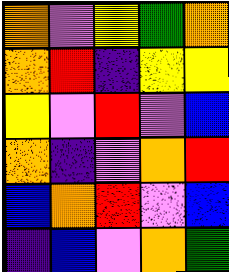[["orange", "violet", "yellow", "green", "orange"], ["orange", "red", "indigo", "yellow", "yellow"], ["yellow", "violet", "red", "violet", "blue"], ["orange", "indigo", "violet", "orange", "red"], ["blue", "orange", "red", "violet", "blue"], ["indigo", "blue", "violet", "orange", "green"]]